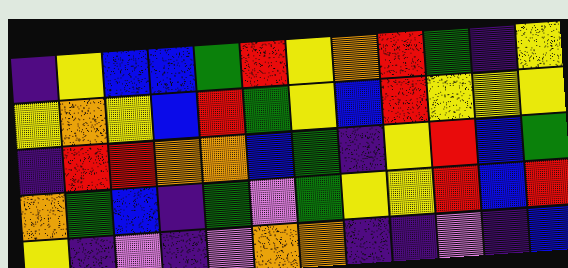[["indigo", "yellow", "blue", "blue", "green", "red", "yellow", "orange", "red", "green", "indigo", "yellow"], ["yellow", "orange", "yellow", "blue", "red", "green", "yellow", "blue", "red", "yellow", "yellow", "yellow"], ["indigo", "red", "red", "orange", "orange", "blue", "green", "indigo", "yellow", "red", "blue", "green"], ["orange", "green", "blue", "indigo", "green", "violet", "green", "yellow", "yellow", "red", "blue", "red"], ["yellow", "indigo", "violet", "indigo", "violet", "orange", "orange", "indigo", "indigo", "violet", "indigo", "blue"]]